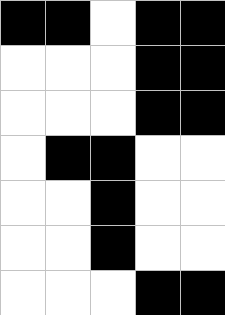[["black", "black", "white", "black", "black"], ["white", "white", "white", "black", "black"], ["white", "white", "white", "black", "black"], ["white", "black", "black", "white", "white"], ["white", "white", "black", "white", "white"], ["white", "white", "black", "white", "white"], ["white", "white", "white", "black", "black"]]